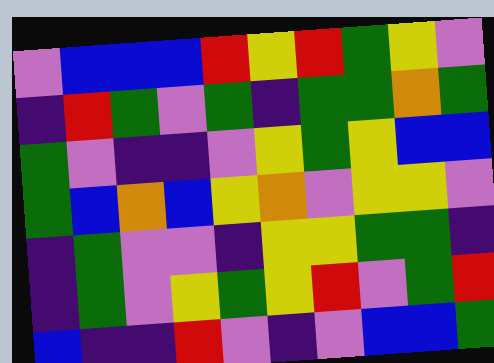[["violet", "blue", "blue", "blue", "red", "yellow", "red", "green", "yellow", "violet"], ["indigo", "red", "green", "violet", "green", "indigo", "green", "green", "orange", "green"], ["green", "violet", "indigo", "indigo", "violet", "yellow", "green", "yellow", "blue", "blue"], ["green", "blue", "orange", "blue", "yellow", "orange", "violet", "yellow", "yellow", "violet"], ["indigo", "green", "violet", "violet", "indigo", "yellow", "yellow", "green", "green", "indigo"], ["indigo", "green", "violet", "yellow", "green", "yellow", "red", "violet", "green", "red"], ["blue", "indigo", "indigo", "red", "violet", "indigo", "violet", "blue", "blue", "green"]]